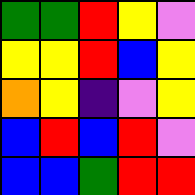[["green", "green", "red", "yellow", "violet"], ["yellow", "yellow", "red", "blue", "yellow"], ["orange", "yellow", "indigo", "violet", "yellow"], ["blue", "red", "blue", "red", "violet"], ["blue", "blue", "green", "red", "red"]]